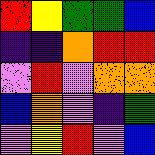[["red", "yellow", "green", "green", "blue"], ["indigo", "indigo", "orange", "red", "red"], ["violet", "red", "violet", "orange", "orange"], ["blue", "orange", "violet", "indigo", "green"], ["violet", "yellow", "red", "violet", "blue"]]